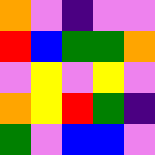[["orange", "violet", "indigo", "violet", "violet"], ["red", "blue", "green", "green", "orange"], ["violet", "yellow", "violet", "yellow", "violet"], ["orange", "yellow", "red", "green", "indigo"], ["green", "violet", "blue", "blue", "violet"]]